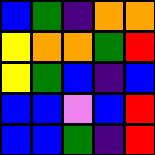[["blue", "green", "indigo", "orange", "orange"], ["yellow", "orange", "orange", "green", "red"], ["yellow", "green", "blue", "indigo", "blue"], ["blue", "blue", "violet", "blue", "red"], ["blue", "blue", "green", "indigo", "red"]]